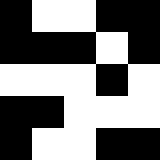[["black", "white", "white", "black", "black"], ["black", "black", "black", "white", "black"], ["white", "white", "white", "black", "white"], ["black", "black", "white", "white", "white"], ["black", "white", "white", "black", "black"]]